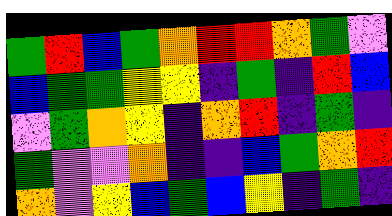[["green", "red", "blue", "green", "orange", "red", "red", "orange", "green", "violet"], ["blue", "green", "green", "yellow", "yellow", "indigo", "green", "indigo", "red", "blue"], ["violet", "green", "orange", "yellow", "indigo", "orange", "red", "indigo", "green", "indigo"], ["green", "violet", "violet", "orange", "indigo", "indigo", "blue", "green", "orange", "red"], ["orange", "violet", "yellow", "blue", "green", "blue", "yellow", "indigo", "green", "indigo"]]